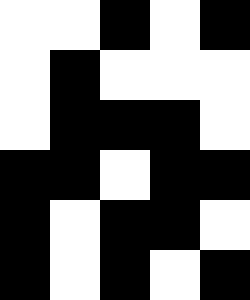[["white", "white", "black", "white", "black"], ["white", "black", "white", "white", "white"], ["white", "black", "black", "black", "white"], ["black", "black", "white", "black", "black"], ["black", "white", "black", "black", "white"], ["black", "white", "black", "white", "black"]]